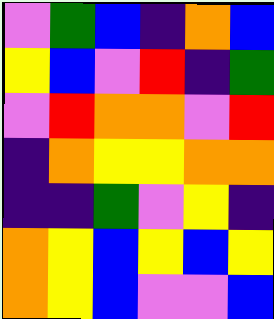[["violet", "green", "blue", "indigo", "orange", "blue"], ["yellow", "blue", "violet", "red", "indigo", "green"], ["violet", "red", "orange", "orange", "violet", "red"], ["indigo", "orange", "yellow", "yellow", "orange", "orange"], ["indigo", "indigo", "green", "violet", "yellow", "indigo"], ["orange", "yellow", "blue", "yellow", "blue", "yellow"], ["orange", "yellow", "blue", "violet", "violet", "blue"]]